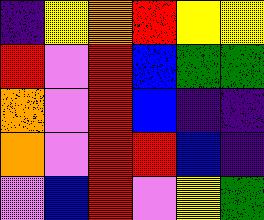[["indigo", "yellow", "orange", "red", "yellow", "yellow"], ["red", "violet", "red", "blue", "green", "green"], ["orange", "violet", "red", "blue", "indigo", "indigo"], ["orange", "violet", "red", "red", "blue", "indigo"], ["violet", "blue", "red", "violet", "yellow", "green"]]